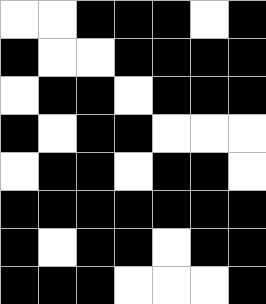[["white", "white", "black", "black", "black", "white", "black"], ["black", "white", "white", "black", "black", "black", "black"], ["white", "black", "black", "white", "black", "black", "black"], ["black", "white", "black", "black", "white", "white", "white"], ["white", "black", "black", "white", "black", "black", "white"], ["black", "black", "black", "black", "black", "black", "black"], ["black", "white", "black", "black", "white", "black", "black"], ["black", "black", "black", "white", "white", "white", "black"]]